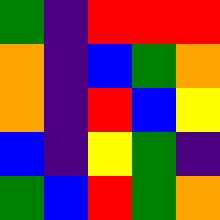[["green", "indigo", "red", "red", "red"], ["orange", "indigo", "blue", "green", "orange"], ["orange", "indigo", "red", "blue", "yellow"], ["blue", "indigo", "yellow", "green", "indigo"], ["green", "blue", "red", "green", "orange"]]